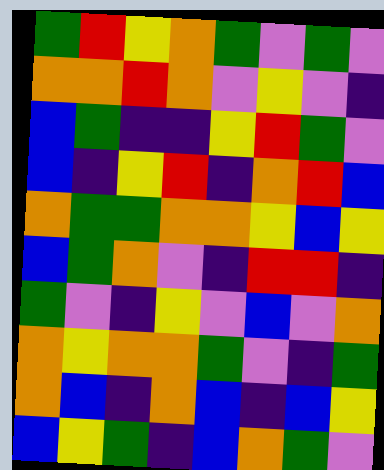[["green", "red", "yellow", "orange", "green", "violet", "green", "violet"], ["orange", "orange", "red", "orange", "violet", "yellow", "violet", "indigo"], ["blue", "green", "indigo", "indigo", "yellow", "red", "green", "violet"], ["blue", "indigo", "yellow", "red", "indigo", "orange", "red", "blue"], ["orange", "green", "green", "orange", "orange", "yellow", "blue", "yellow"], ["blue", "green", "orange", "violet", "indigo", "red", "red", "indigo"], ["green", "violet", "indigo", "yellow", "violet", "blue", "violet", "orange"], ["orange", "yellow", "orange", "orange", "green", "violet", "indigo", "green"], ["orange", "blue", "indigo", "orange", "blue", "indigo", "blue", "yellow"], ["blue", "yellow", "green", "indigo", "blue", "orange", "green", "violet"]]